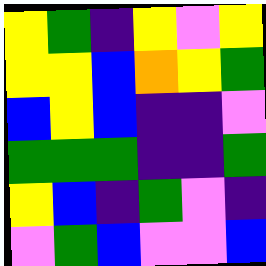[["yellow", "green", "indigo", "yellow", "violet", "yellow"], ["yellow", "yellow", "blue", "orange", "yellow", "green"], ["blue", "yellow", "blue", "indigo", "indigo", "violet"], ["green", "green", "green", "indigo", "indigo", "green"], ["yellow", "blue", "indigo", "green", "violet", "indigo"], ["violet", "green", "blue", "violet", "violet", "blue"]]